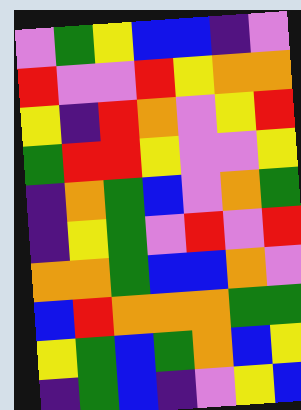[["violet", "green", "yellow", "blue", "blue", "indigo", "violet"], ["red", "violet", "violet", "red", "yellow", "orange", "orange"], ["yellow", "indigo", "red", "orange", "violet", "yellow", "red"], ["green", "red", "red", "yellow", "violet", "violet", "yellow"], ["indigo", "orange", "green", "blue", "violet", "orange", "green"], ["indigo", "yellow", "green", "violet", "red", "violet", "red"], ["orange", "orange", "green", "blue", "blue", "orange", "violet"], ["blue", "red", "orange", "orange", "orange", "green", "green"], ["yellow", "green", "blue", "green", "orange", "blue", "yellow"], ["indigo", "green", "blue", "indigo", "violet", "yellow", "blue"]]